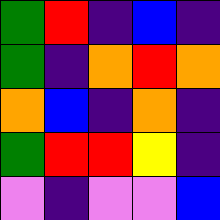[["green", "red", "indigo", "blue", "indigo"], ["green", "indigo", "orange", "red", "orange"], ["orange", "blue", "indigo", "orange", "indigo"], ["green", "red", "red", "yellow", "indigo"], ["violet", "indigo", "violet", "violet", "blue"]]